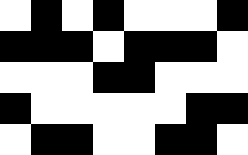[["white", "black", "white", "black", "white", "white", "white", "black"], ["black", "black", "black", "white", "black", "black", "black", "white"], ["white", "white", "white", "black", "black", "white", "white", "white"], ["black", "white", "white", "white", "white", "white", "black", "black"], ["white", "black", "black", "white", "white", "black", "black", "white"]]